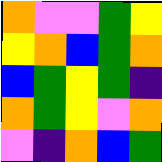[["orange", "violet", "violet", "green", "yellow"], ["yellow", "orange", "blue", "green", "orange"], ["blue", "green", "yellow", "green", "indigo"], ["orange", "green", "yellow", "violet", "orange"], ["violet", "indigo", "orange", "blue", "green"]]